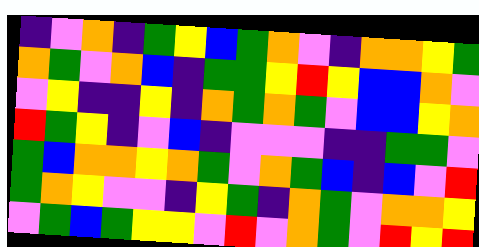[["indigo", "violet", "orange", "indigo", "green", "yellow", "blue", "green", "orange", "violet", "indigo", "orange", "orange", "yellow", "green"], ["orange", "green", "violet", "orange", "blue", "indigo", "green", "green", "yellow", "red", "yellow", "blue", "blue", "orange", "violet"], ["violet", "yellow", "indigo", "indigo", "yellow", "indigo", "orange", "green", "orange", "green", "violet", "blue", "blue", "yellow", "orange"], ["red", "green", "yellow", "indigo", "violet", "blue", "indigo", "violet", "violet", "violet", "indigo", "indigo", "green", "green", "violet"], ["green", "blue", "orange", "orange", "yellow", "orange", "green", "violet", "orange", "green", "blue", "indigo", "blue", "violet", "red"], ["green", "orange", "yellow", "violet", "violet", "indigo", "yellow", "green", "indigo", "orange", "green", "violet", "orange", "orange", "yellow"], ["violet", "green", "blue", "green", "yellow", "yellow", "violet", "red", "violet", "orange", "green", "violet", "red", "yellow", "red"]]